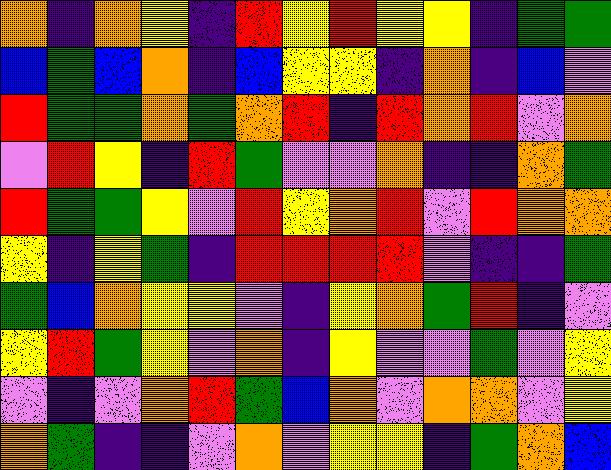[["orange", "indigo", "orange", "yellow", "indigo", "red", "yellow", "red", "yellow", "yellow", "indigo", "green", "green"], ["blue", "green", "blue", "orange", "indigo", "blue", "yellow", "yellow", "indigo", "orange", "indigo", "blue", "violet"], ["red", "green", "green", "orange", "green", "orange", "red", "indigo", "red", "orange", "red", "violet", "orange"], ["violet", "red", "yellow", "indigo", "red", "green", "violet", "violet", "orange", "indigo", "indigo", "orange", "green"], ["red", "green", "green", "yellow", "violet", "red", "yellow", "orange", "red", "violet", "red", "orange", "orange"], ["yellow", "indigo", "yellow", "green", "indigo", "red", "red", "red", "red", "violet", "indigo", "indigo", "green"], ["green", "blue", "orange", "yellow", "yellow", "violet", "indigo", "yellow", "orange", "green", "red", "indigo", "violet"], ["yellow", "red", "green", "yellow", "violet", "orange", "indigo", "yellow", "violet", "violet", "green", "violet", "yellow"], ["violet", "indigo", "violet", "orange", "red", "green", "blue", "orange", "violet", "orange", "orange", "violet", "yellow"], ["orange", "green", "indigo", "indigo", "violet", "orange", "violet", "yellow", "yellow", "indigo", "green", "orange", "blue"]]